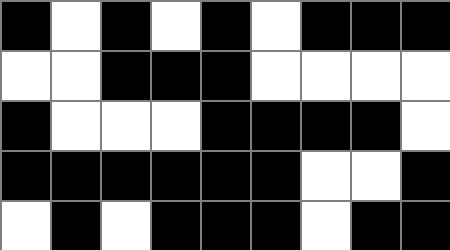[["black", "white", "black", "white", "black", "white", "black", "black", "black"], ["white", "white", "black", "black", "black", "white", "white", "white", "white"], ["black", "white", "white", "white", "black", "black", "black", "black", "white"], ["black", "black", "black", "black", "black", "black", "white", "white", "black"], ["white", "black", "white", "black", "black", "black", "white", "black", "black"]]